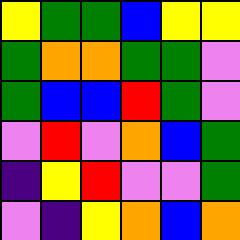[["yellow", "green", "green", "blue", "yellow", "yellow"], ["green", "orange", "orange", "green", "green", "violet"], ["green", "blue", "blue", "red", "green", "violet"], ["violet", "red", "violet", "orange", "blue", "green"], ["indigo", "yellow", "red", "violet", "violet", "green"], ["violet", "indigo", "yellow", "orange", "blue", "orange"]]